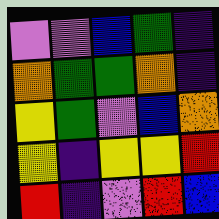[["violet", "violet", "blue", "green", "indigo"], ["orange", "green", "green", "orange", "indigo"], ["yellow", "green", "violet", "blue", "orange"], ["yellow", "indigo", "yellow", "yellow", "red"], ["red", "indigo", "violet", "red", "blue"]]